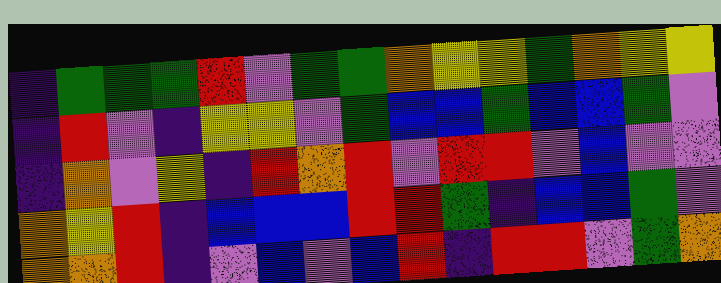[["indigo", "green", "green", "green", "red", "violet", "green", "green", "orange", "yellow", "yellow", "green", "orange", "yellow", "yellow"], ["indigo", "red", "violet", "indigo", "yellow", "yellow", "violet", "green", "blue", "blue", "green", "blue", "blue", "green", "violet"], ["indigo", "orange", "violet", "yellow", "indigo", "red", "orange", "red", "violet", "red", "red", "violet", "blue", "violet", "violet"], ["orange", "yellow", "red", "indigo", "blue", "blue", "blue", "red", "red", "green", "indigo", "blue", "blue", "green", "violet"], ["orange", "orange", "red", "indigo", "violet", "blue", "violet", "blue", "red", "indigo", "red", "red", "violet", "green", "orange"]]